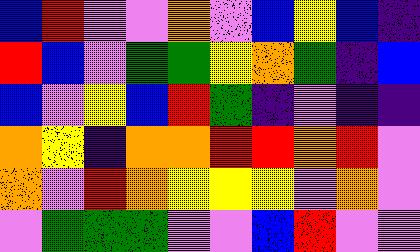[["blue", "red", "violet", "violet", "orange", "violet", "blue", "yellow", "blue", "indigo"], ["red", "blue", "violet", "green", "green", "yellow", "orange", "green", "indigo", "blue"], ["blue", "violet", "yellow", "blue", "red", "green", "indigo", "violet", "indigo", "indigo"], ["orange", "yellow", "indigo", "orange", "orange", "red", "red", "orange", "red", "violet"], ["orange", "violet", "red", "orange", "yellow", "yellow", "yellow", "violet", "orange", "violet"], ["violet", "green", "green", "green", "violet", "violet", "blue", "red", "violet", "violet"]]